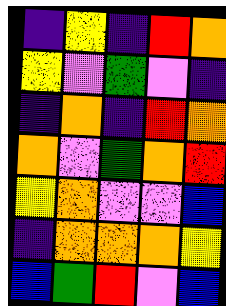[["indigo", "yellow", "indigo", "red", "orange"], ["yellow", "violet", "green", "violet", "indigo"], ["indigo", "orange", "indigo", "red", "orange"], ["orange", "violet", "green", "orange", "red"], ["yellow", "orange", "violet", "violet", "blue"], ["indigo", "orange", "orange", "orange", "yellow"], ["blue", "green", "red", "violet", "blue"]]